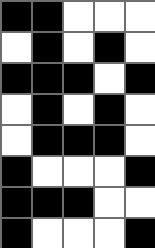[["black", "black", "white", "white", "white"], ["white", "black", "white", "black", "white"], ["black", "black", "black", "white", "black"], ["white", "black", "white", "black", "white"], ["white", "black", "black", "black", "white"], ["black", "white", "white", "white", "black"], ["black", "black", "black", "white", "white"], ["black", "white", "white", "white", "black"]]